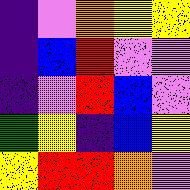[["indigo", "violet", "orange", "yellow", "yellow"], ["indigo", "blue", "red", "violet", "violet"], ["indigo", "violet", "red", "blue", "violet"], ["green", "yellow", "indigo", "blue", "yellow"], ["yellow", "red", "red", "orange", "violet"]]